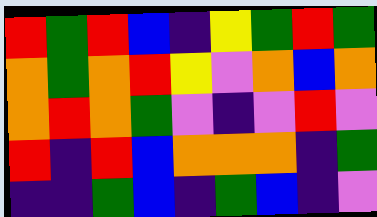[["red", "green", "red", "blue", "indigo", "yellow", "green", "red", "green"], ["orange", "green", "orange", "red", "yellow", "violet", "orange", "blue", "orange"], ["orange", "red", "orange", "green", "violet", "indigo", "violet", "red", "violet"], ["red", "indigo", "red", "blue", "orange", "orange", "orange", "indigo", "green"], ["indigo", "indigo", "green", "blue", "indigo", "green", "blue", "indigo", "violet"]]